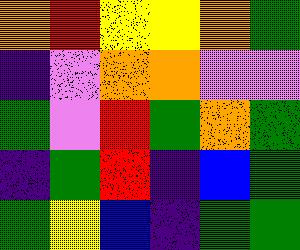[["orange", "red", "yellow", "yellow", "orange", "green"], ["indigo", "violet", "orange", "orange", "violet", "violet"], ["green", "violet", "red", "green", "orange", "green"], ["indigo", "green", "red", "indigo", "blue", "green"], ["green", "yellow", "blue", "indigo", "green", "green"]]